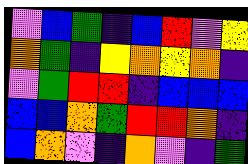[["violet", "blue", "green", "indigo", "blue", "red", "violet", "yellow"], ["orange", "green", "indigo", "yellow", "orange", "yellow", "orange", "indigo"], ["violet", "green", "red", "red", "indigo", "blue", "blue", "blue"], ["blue", "blue", "orange", "green", "red", "red", "orange", "indigo"], ["blue", "orange", "violet", "indigo", "orange", "violet", "indigo", "green"]]